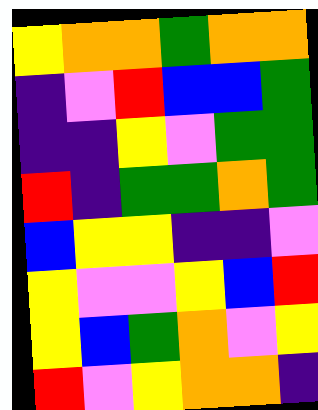[["yellow", "orange", "orange", "green", "orange", "orange"], ["indigo", "violet", "red", "blue", "blue", "green"], ["indigo", "indigo", "yellow", "violet", "green", "green"], ["red", "indigo", "green", "green", "orange", "green"], ["blue", "yellow", "yellow", "indigo", "indigo", "violet"], ["yellow", "violet", "violet", "yellow", "blue", "red"], ["yellow", "blue", "green", "orange", "violet", "yellow"], ["red", "violet", "yellow", "orange", "orange", "indigo"]]